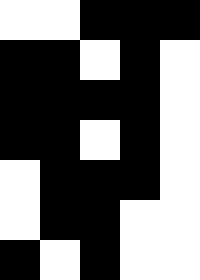[["white", "white", "black", "black", "black"], ["black", "black", "white", "black", "white"], ["black", "black", "black", "black", "white"], ["black", "black", "white", "black", "white"], ["white", "black", "black", "black", "white"], ["white", "black", "black", "white", "white"], ["black", "white", "black", "white", "white"]]